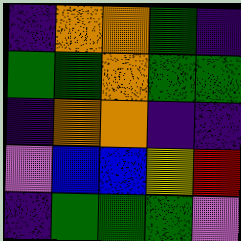[["indigo", "orange", "orange", "green", "indigo"], ["green", "green", "orange", "green", "green"], ["indigo", "orange", "orange", "indigo", "indigo"], ["violet", "blue", "blue", "yellow", "red"], ["indigo", "green", "green", "green", "violet"]]